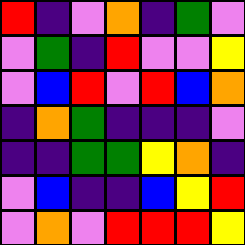[["red", "indigo", "violet", "orange", "indigo", "green", "violet"], ["violet", "green", "indigo", "red", "violet", "violet", "yellow"], ["violet", "blue", "red", "violet", "red", "blue", "orange"], ["indigo", "orange", "green", "indigo", "indigo", "indigo", "violet"], ["indigo", "indigo", "green", "green", "yellow", "orange", "indigo"], ["violet", "blue", "indigo", "indigo", "blue", "yellow", "red"], ["violet", "orange", "violet", "red", "red", "red", "yellow"]]